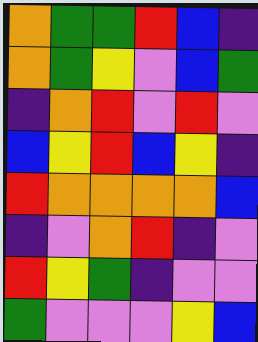[["orange", "green", "green", "red", "blue", "indigo"], ["orange", "green", "yellow", "violet", "blue", "green"], ["indigo", "orange", "red", "violet", "red", "violet"], ["blue", "yellow", "red", "blue", "yellow", "indigo"], ["red", "orange", "orange", "orange", "orange", "blue"], ["indigo", "violet", "orange", "red", "indigo", "violet"], ["red", "yellow", "green", "indigo", "violet", "violet"], ["green", "violet", "violet", "violet", "yellow", "blue"]]